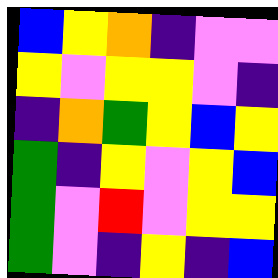[["blue", "yellow", "orange", "indigo", "violet", "violet"], ["yellow", "violet", "yellow", "yellow", "violet", "indigo"], ["indigo", "orange", "green", "yellow", "blue", "yellow"], ["green", "indigo", "yellow", "violet", "yellow", "blue"], ["green", "violet", "red", "violet", "yellow", "yellow"], ["green", "violet", "indigo", "yellow", "indigo", "blue"]]